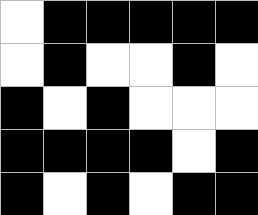[["white", "black", "black", "black", "black", "black"], ["white", "black", "white", "white", "black", "white"], ["black", "white", "black", "white", "white", "white"], ["black", "black", "black", "black", "white", "black"], ["black", "white", "black", "white", "black", "black"]]